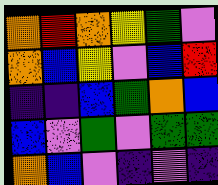[["orange", "red", "orange", "yellow", "green", "violet"], ["orange", "blue", "yellow", "violet", "blue", "red"], ["indigo", "indigo", "blue", "green", "orange", "blue"], ["blue", "violet", "green", "violet", "green", "green"], ["orange", "blue", "violet", "indigo", "violet", "indigo"]]